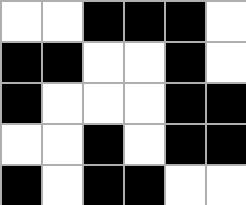[["white", "white", "black", "black", "black", "white"], ["black", "black", "white", "white", "black", "white"], ["black", "white", "white", "white", "black", "black"], ["white", "white", "black", "white", "black", "black"], ["black", "white", "black", "black", "white", "white"]]